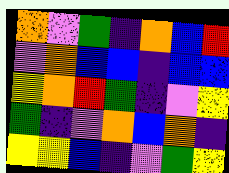[["orange", "violet", "green", "indigo", "orange", "blue", "red"], ["violet", "orange", "blue", "blue", "indigo", "blue", "blue"], ["yellow", "orange", "red", "green", "indigo", "violet", "yellow"], ["green", "indigo", "violet", "orange", "blue", "orange", "indigo"], ["yellow", "yellow", "blue", "indigo", "violet", "green", "yellow"]]